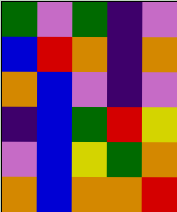[["green", "violet", "green", "indigo", "violet"], ["blue", "red", "orange", "indigo", "orange"], ["orange", "blue", "violet", "indigo", "violet"], ["indigo", "blue", "green", "red", "yellow"], ["violet", "blue", "yellow", "green", "orange"], ["orange", "blue", "orange", "orange", "red"]]